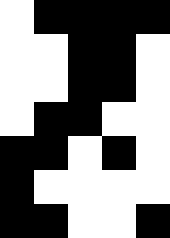[["white", "black", "black", "black", "black"], ["white", "white", "black", "black", "white"], ["white", "white", "black", "black", "white"], ["white", "black", "black", "white", "white"], ["black", "black", "white", "black", "white"], ["black", "white", "white", "white", "white"], ["black", "black", "white", "white", "black"]]